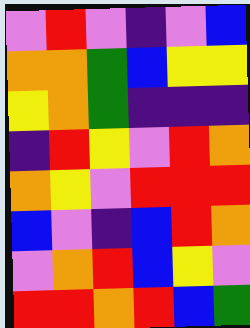[["violet", "red", "violet", "indigo", "violet", "blue"], ["orange", "orange", "green", "blue", "yellow", "yellow"], ["yellow", "orange", "green", "indigo", "indigo", "indigo"], ["indigo", "red", "yellow", "violet", "red", "orange"], ["orange", "yellow", "violet", "red", "red", "red"], ["blue", "violet", "indigo", "blue", "red", "orange"], ["violet", "orange", "red", "blue", "yellow", "violet"], ["red", "red", "orange", "red", "blue", "green"]]